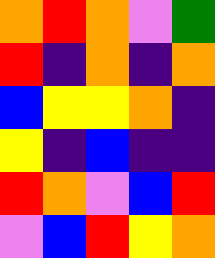[["orange", "red", "orange", "violet", "green"], ["red", "indigo", "orange", "indigo", "orange"], ["blue", "yellow", "yellow", "orange", "indigo"], ["yellow", "indigo", "blue", "indigo", "indigo"], ["red", "orange", "violet", "blue", "red"], ["violet", "blue", "red", "yellow", "orange"]]